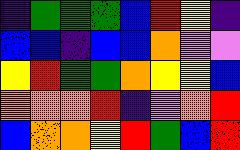[["indigo", "green", "green", "green", "blue", "red", "yellow", "indigo"], ["blue", "blue", "indigo", "blue", "blue", "orange", "violet", "violet"], ["yellow", "red", "green", "green", "orange", "yellow", "yellow", "blue"], ["orange", "orange", "orange", "red", "indigo", "violet", "orange", "red"], ["blue", "orange", "orange", "yellow", "red", "green", "blue", "red"]]